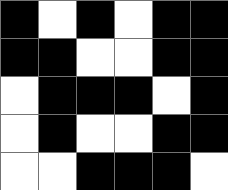[["black", "white", "black", "white", "black", "black"], ["black", "black", "white", "white", "black", "black"], ["white", "black", "black", "black", "white", "black"], ["white", "black", "white", "white", "black", "black"], ["white", "white", "black", "black", "black", "white"]]